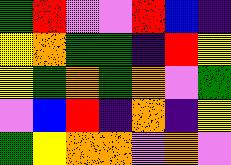[["green", "red", "violet", "violet", "red", "blue", "indigo"], ["yellow", "orange", "green", "green", "indigo", "red", "yellow"], ["yellow", "green", "orange", "green", "orange", "violet", "green"], ["violet", "blue", "red", "indigo", "orange", "indigo", "yellow"], ["green", "yellow", "orange", "orange", "violet", "orange", "violet"]]